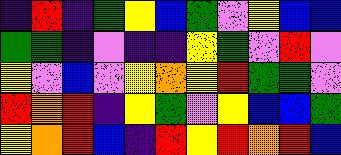[["indigo", "red", "indigo", "green", "yellow", "blue", "green", "violet", "yellow", "blue", "blue"], ["green", "green", "indigo", "violet", "indigo", "indigo", "yellow", "green", "violet", "red", "violet"], ["yellow", "violet", "blue", "violet", "yellow", "orange", "yellow", "red", "green", "green", "violet"], ["red", "orange", "red", "indigo", "yellow", "green", "violet", "yellow", "blue", "blue", "green"], ["yellow", "orange", "red", "blue", "indigo", "red", "yellow", "red", "orange", "red", "blue"]]